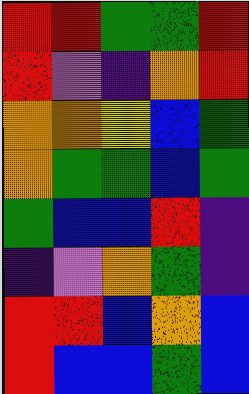[["red", "red", "green", "green", "red"], ["red", "violet", "indigo", "orange", "red"], ["orange", "orange", "yellow", "blue", "green"], ["orange", "green", "green", "blue", "green"], ["green", "blue", "blue", "red", "indigo"], ["indigo", "violet", "orange", "green", "indigo"], ["red", "red", "blue", "orange", "blue"], ["red", "blue", "blue", "green", "blue"]]